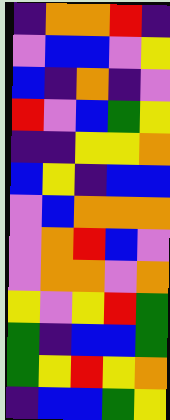[["indigo", "orange", "orange", "red", "indigo"], ["violet", "blue", "blue", "violet", "yellow"], ["blue", "indigo", "orange", "indigo", "violet"], ["red", "violet", "blue", "green", "yellow"], ["indigo", "indigo", "yellow", "yellow", "orange"], ["blue", "yellow", "indigo", "blue", "blue"], ["violet", "blue", "orange", "orange", "orange"], ["violet", "orange", "red", "blue", "violet"], ["violet", "orange", "orange", "violet", "orange"], ["yellow", "violet", "yellow", "red", "green"], ["green", "indigo", "blue", "blue", "green"], ["green", "yellow", "red", "yellow", "orange"], ["indigo", "blue", "blue", "green", "yellow"]]